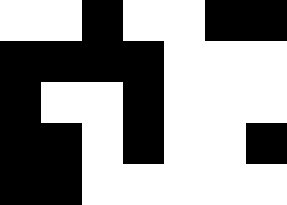[["white", "white", "black", "white", "white", "black", "black"], ["black", "black", "black", "black", "white", "white", "white"], ["black", "white", "white", "black", "white", "white", "white"], ["black", "black", "white", "black", "white", "white", "black"], ["black", "black", "white", "white", "white", "white", "white"]]